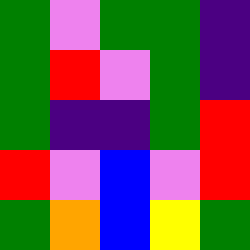[["green", "violet", "green", "green", "indigo"], ["green", "red", "violet", "green", "indigo"], ["green", "indigo", "indigo", "green", "red"], ["red", "violet", "blue", "violet", "red"], ["green", "orange", "blue", "yellow", "green"]]